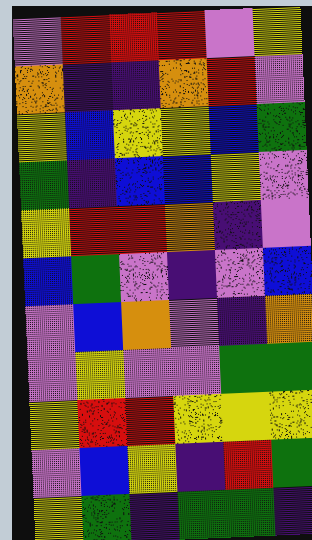[["violet", "red", "red", "red", "violet", "yellow"], ["orange", "indigo", "indigo", "orange", "red", "violet"], ["yellow", "blue", "yellow", "yellow", "blue", "green"], ["green", "indigo", "blue", "blue", "yellow", "violet"], ["yellow", "red", "red", "orange", "indigo", "violet"], ["blue", "green", "violet", "indigo", "violet", "blue"], ["violet", "blue", "orange", "violet", "indigo", "orange"], ["violet", "yellow", "violet", "violet", "green", "green"], ["yellow", "red", "red", "yellow", "yellow", "yellow"], ["violet", "blue", "yellow", "indigo", "red", "green"], ["yellow", "green", "indigo", "green", "green", "indigo"]]